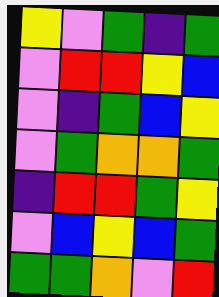[["yellow", "violet", "green", "indigo", "green"], ["violet", "red", "red", "yellow", "blue"], ["violet", "indigo", "green", "blue", "yellow"], ["violet", "green", "orange", "orange", "green"], ["indigo", "red", "red", "green", "yellow"], ["violet", "blue", "yellow", "blue", "green"], ["green", "green", "orange", "violet", "red"]]